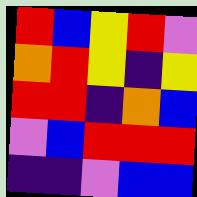[["red", "blue", "yellow", "red", "violet"], ["orange", "red", "yellow", "indigo", "yellow"], ["red", "red", "indigo", "orange", "blue"], ["violet", "blue", "red", "red", "red"], ["indigo", "indigo", "violet", "blue", "blue"]]